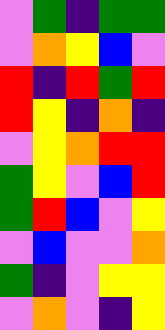[["violet", "green", "indigo", "green", "green"], ["violet", "orange", "yellow", "blue", "violet"], ["red", "indigo", "red", "green", "red"], ["red", "yellow", "indigo", "orange", "indigo"], ["violet", "yellow", "orange", "red", "red"], ["green", "yellow", "violet", "blue", "red"], ["green", "red", "blue", "violet", "yellow"], ["violet", "blue", "violet", "violet", "orange"], ["green", "indigo", "violet", "yellow", "yellow"], ["violet", "orange", "violet", "indigo", "yellow"]]